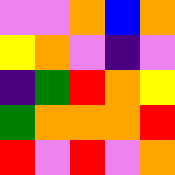[["violet", "violet", "orange", "blue", "orange"], ["yellow", "orange", "violet", "indigo", "violet"], ["indigo", "green", "red", "orange", "yellow"], ["green", "orange", "orange", "orange", "red"], ["red", "violet", "red", "violet", "orange"]]